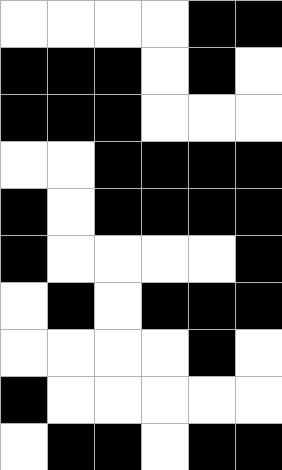[["white", "white", "white", "white", "black", "black"], ["black", "black", "black", "white", "black", "white"], ["black", "black", "black", "white", "white", "white"], ["white", "white", "black", "black", "black", "black"], ["black", "white", "black", "black", "black", "black"], ["black", "white", "white", "white", "white", "black"], ["white", "black", "white", "black", "black", "black"], ["white", "white", "white", "white", "black", "white"], ["black", "white", "white", "white", "white", "white"], ["white", "black", "black", "white", "black", "black"]]